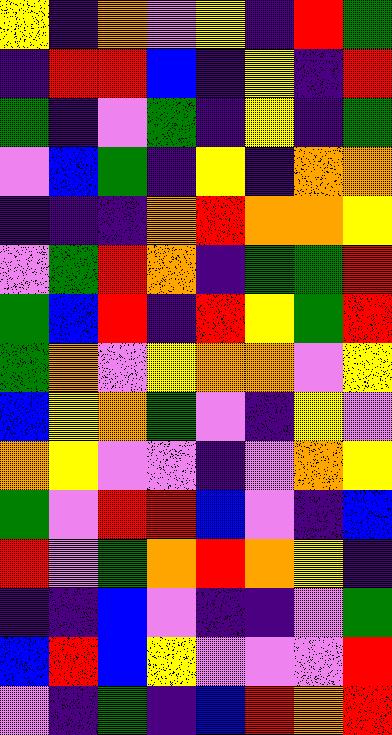[["yellow", "indigo", "orange", "violet", "yellow", "indigo", "red", "green"], ["indigo", "red", "red", "blue", "indigo", "yellow", "indigo", "red"], ["green", "indigo", "violet", "green", "indigo", "yellow", "indigo", "green"], ["violet", "blue", "green", "indigo", "yellow", "indigo", "orange", "orange"], ["indigo", "indigo", "indigo", "orange", "red", "orange", "orange", "yellow"], ["violet", "green", "red", "orange", "indigo", "green", "green", "red"], ["green", "blue", "red", "indigo", "red", "yellow", "green", "red"], ["green", "orange", "violet", "yellow", "orange", "orange", "violet", "yellow"], ["blue", "yellow", "orange", "green", "violet", "indigo", "yellow", "violet"], ["orange", "yellow", "violet", "violet", "indigo", "violet", "orange", "yellow"], ["green", "violet", "red", "red", "blue", "violet", "indigo", "blue"], ["red", "violet", "green", "orange", "red", "orange", "yellow", "indigo"], ["indigo", "indigo", "blue", "violet", "indigo", "indigo", "violet", "green"], ["blue", "red", "blue", "yellow", "violet", "violet", "violet", "red"], ["violet", "indigo", "green", "indigo", "blue", "red", "orange", "red"]]